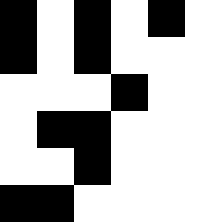[["black", "white", "black", "white", "black", "white"], ["black", "white", "black", "white", "white", "white"], ["white", "white", "white", "black", "white", "white"], ["white", "black", "black", "white", "white", "white"], ["white", "white", "black", "white", "white", "white"], ["black", "black", "white", "white", "white", "white"]]